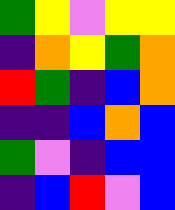[["green", "yellow", "violet", "yellow", "yellow"], ["indigo", "orange", "yellow", "green", "orange"], ["red", "green", "indigo", "blue", "orange"], ["indigo", "indigo", "blue", "orange", "blue"], ["green", "violet", "indigo", "blue", "blue"], ["indigo", "blue", "red", "violet", "blue"]]